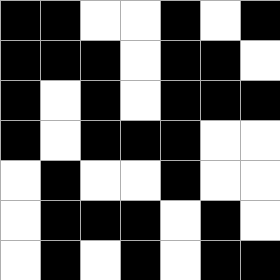[["black", "black", "white", "white", "black", "white", "black"], ["black", "black", "black", "white", "black", "black", "white"], ["black", "white", "black", "white", "black", "black", "black"], ["black", "white", "black", "black", "black", "white", "white"], ["white", "black", "white", "white", "black", "white", "white"], ["white", "black", "black", "black", "white", "black", "white"], ["white", "black", "white", "black", "white", "black", "black"]]